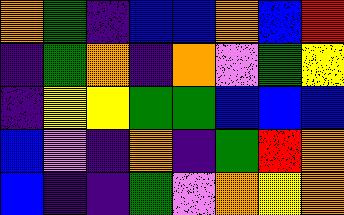[["orange", "green", "indigo", "blue", "blue", "orange", "blue", "red"], ["indigo", "green", "orange", "indigo", "orange", "violet", "green", "yellow"], ["indigo", "yellow", "yellow", "green", "green", "blue", "blue", "blue"], ["blue", "violet", "indigo", "orange", "indigo", "green", "red", "orange"], ["blue", "indigo", "indigo", "green", "violet", "orange", "yellow", "orange"]]